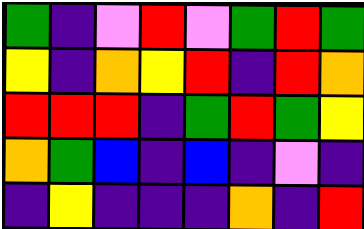[["green", "indigo", "violet", "red", "violet", "green", "red", "green"], ["yellow", "indigo", "orange", "yellow", "red", "indigo", "red", "orange"], ["red", "red", "red", "indigo", "green", "red", "green", "yellow"], ["orange", "green", "blue", "indigo", "blue", "indigo", "violet", "indigo"], ["indigo", "yellow", "indigo", "indigo", "indigo", "orange", "indigo", "red"]]